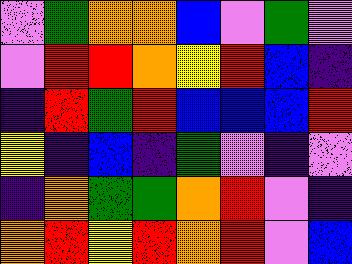[["violet", "green", "orange", "orange", "blue", "violet", "green", "violet"], ["violet", "red", "red", "orange", "yellow", "red", "blue", "indigo"], ["indigo", "red", "green", "red", "blue", "blue", "blue", "red"], ["yellow", "indigo", "blue", "indigo", "green", "violet", "indigo", "violet"], ["indigo", "orange", "green", "green", "orange", "red", "violet", "indigo"], ["orange", "red", "yellow", "red", "orange", "red", "violet", "blue"]]